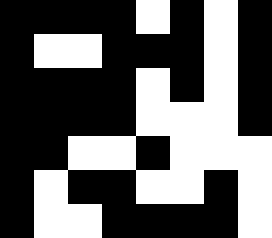[["black", "black", "black", "black", "white", "black", "white", "black"], ["black", "white", "white", "black", "black", "black", "white", "black"], ["black", "black", "black", "black", "white", "black", "white", "black"], ["black", "black", "black", "black", "white", "white", "white", "black"], ["black", "black", "white", "white", "black", "white", "white", "white"], ["black", "white", "black", "black", "white", "white", "black", "white"], ["black", "white", "white", "black", "black", "black", "black", "white"]]